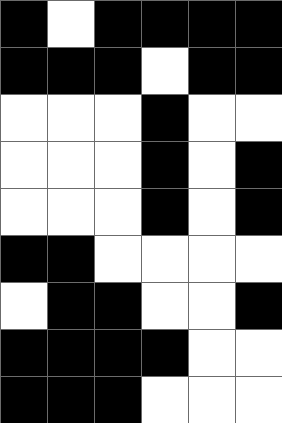[["black", "white", "black", "black", "black", "black"], ["black", "black", "black", "white", "black", "black"], ["white", "white", "white", "black", "white", "white"], ["white", "white", "white", "black", "white", "black"], ["white", "white", "white", "black", "white", "black"], ["black", "black", "white", "white", "white", "white"], ["white", "black", "black", "white", "white", "black"], ["black", "black", "black", "black", "white", "white"], ["black", "black", "black", "white", "white", "white"]]